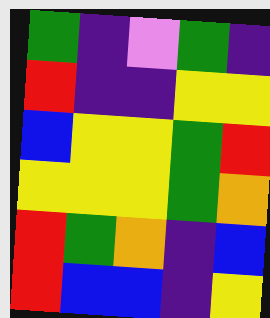[["green", "indigo", "violet", "green", "indigo"], ["red", "indigo", "indigo", "yellow", "yellow"], ["blue", "yellow", "yellow", "green", "red"], ["yellow", "yellow", "yellow", "green", "orange"], ["red", "green", "orange", "indigo", "blue"], ["red", "blue", "blue", "indigo", "yellow"]]